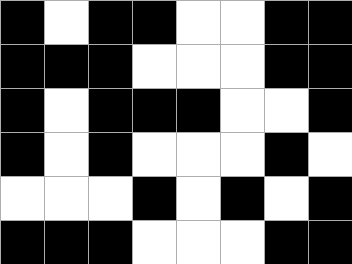[["black", "white", "black", "black", "white", "white", "black", "black"], ["black", "black", "black", "white", "white", "white", "black", "black"], ["black", "white", "black", "black", "black", "white", "white", "black"], ["black", "white", "black", "white", "white", "white", "black", "white"], ["white", "white", "white", "black", "white", "black", "white", "black"], ["black", "black", "black", "white", "white", "white", "black", "black"]]